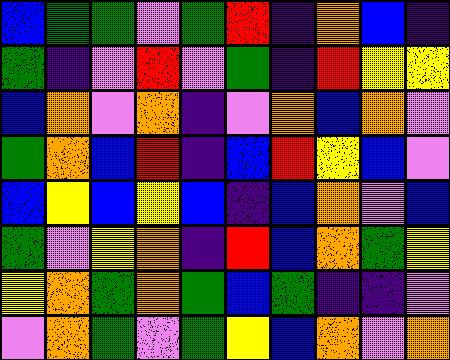[["blue", "green", "green", "violet", "green", "red", "indigo", "orange", "blue", "indigo"], ["green", "indigo", "violet", "red", "violet", "green", "indigo", "red", "yellow", "yellow"], ["blue", "orange", "violet", "orange", "indigo", "violet", "orange", "blue", "orange", "violet"], ["green", "orange", "blue", "red", "indigo", "blue", "red", "yellow", "blue", "violet"], ["blue", "yellow", "blue", "yellow", "blue", "indigo", "blue", "orange", "violet", "blue"], ["green", "violet", "yellow", "orange", "indigo", "red", "blue", "orange", "green", "yellow"], ["yellow", "orange", "green", "orange", "green", "blue", "green", "indigo", "indigo", "violet"], ["violet", "orange", "green", "violet", "green", "yellow", "blue", "orange", "violet", "orange"]]